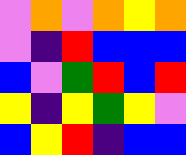[["violet", "orange", "violet", "orange", "yellow", "orange"], ["violet", "indigo", "red", "blue", "blue", "blue"], ["blue", "violet", "green", "red", "blue", "red"], ["yellow", "indigo", "yellow", "green", "yellow", "violet"], ["blue", "yellow", "red", "indigo", "blue", "blue"]]